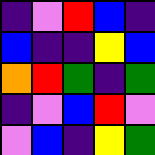[["indigo", "violet", "red", "blue", "indigo"], ["blue", "indigo", "indigo", "yellow", "blue"], ["orange", "red", "green", "indigo", "green"], ["indigo", "violet", "blue", "red", "violet"], ["violet", "blue", "indigo", "yellow", "green"]]